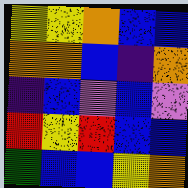[["yellow", "yellow", "orange", "blue", "blue"], ["orange", "orange", "blue", "indigo", "orange"], ["indigo", "blue", "violet", "blue", "violet"], ["red", "yellow", "red", "blue", "blue"], ["green", "blue", "blue", "yellow", "orange"]]